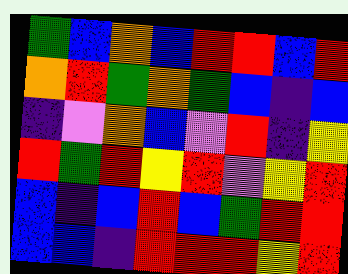[["green", "blue", "orange", "blue", "red", "red", "blue", "red"], ["orange", "red", "green", "orange", "green", "blue", "indigo", "blue"], ["indigo", "violet", "orange", "blue", "violet", "red", "indigo", "yellow"], ["red", "green", "red", "yellow", "red", "violet", "yellow", "red"], ["blue", "indigo", "blue", "red", "blue", "green", "red", "red"], ["blue", "blue", "indigo", "red", "red", "red", "yellow", "red"]]